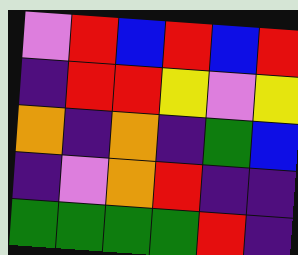[["violet", "red", "blue", "red", "blue", "red"], ["indigo", "red", "red", "yellow", "violet", "yellow"], ["orange", "indigo", "orange", "indigo", "green", "blue"], ["indigo", "violet", "orange", "red", "indigo", "indigo"], ["green", "green", "green", "green", "red", "indigo"]]